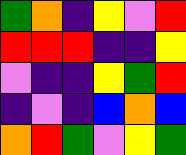[["green", "orange", "indigo", "yellow", "violet", "red"], ["red", "red", "red", "indigo", "indigo", "yellow"], ["violet", "indigo", "indigo", "yellow", "green", "red"], ["indigo", "violet", "indigo", "blue", "orange", "blue"], ["orange", "red", "green", "violet", "yellow", "green"]]